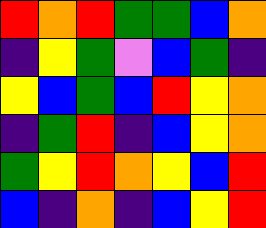[["red", "orange", "red", "green", "green", "blue", "orange"], ["indigo", "yellow", "green", "violet", "blue", "green", "indigo"], ["yellow", "blue", "green", "blue", "red", "yellow", "orange"], ["indigo", "green", "red", "indigo", "blue", "yellow", "orange"], ["green", "yellow", "red", "orange", "yellow", "blue", "red"], ["blue", "indigo", "orange", "indigo", "blue", "yellow", "red"]]